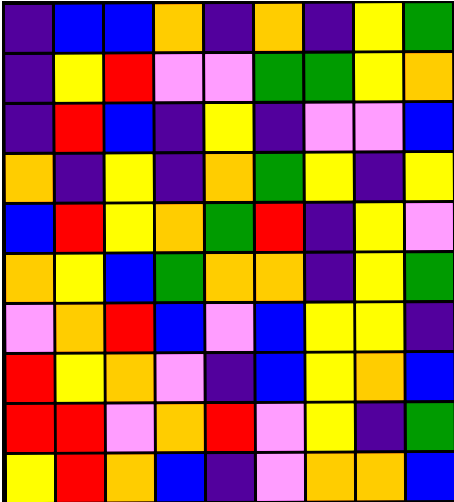[["indigo", "blue", "blue", "orange", "indigo", "orange", "indigo", "yellow", "green"], ["indigo", "yellow", "red", "violet", "violet", "green", "green", "yellow", "orange"], ["indigo", "red", "blue", "indigo", "yellow", "indigo", "violet", "violet", "blue"], ["orange", "indigo", "yellow", "indigo", "orange", "green", "yellow", "indigo", "yellow"], ["blue", "red", "yellow", "orange", "green", "red", "indigo", "yellow", "violet"], ["orange", "yellow", "blue", "green", "orange", "orange", "indigo", "yellow", "green"], ["violet", "orange", "red", "blue", "violet", "blue", "yellow", "yellow", "indigo"], ["red", "yellow", "orange", "violet", "indigo", "blue", "yellow", "orange", "blue"], ["red", "red", "violet", "orange", "red", "violet", "yellow", "indigo", "green"], ["yellow", "red", "orange", "blue", "indigo", "violet", "orange", "orange", "blue"]]